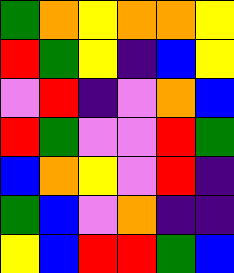[["green", "orange", "yellow", "orange", "orange", "yellow"], ["red", "green", "yellow", "indigo", "blue", "yellow"], ["violet", "red", "indigo", "violet", "orange", "blue"], ["red", "green", "violet", "violet", "red", "green"], ["blue", "orange", "yellow", "violet", "red", "indigo"], ["green", "blue", "violet", "orange", "indigo", "indigo"], ["yellow", "blue", "red", "red", "green", "blue"]]